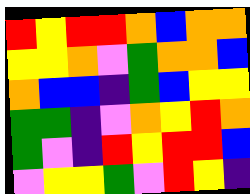[["red", "yellow", "red", "red", "orange", "blue", "orange", "orange"], ["yellow", "yellow", "orange", "violet", "green", "orange", "orange", "blue"], ["orange", "blue", "blue", "indigo", "green", "blue", "yellow", "yellow"], ["green", "green", "indigo", "violet", "orange", "yellow", "red", "orange"], ["green", "violet", "indigo", "red", "yellow", "red", "red", "blue"], ["violet", "yellow", "yellow", "green", "violet", "red", "yellow", "indigo"]]